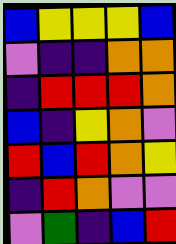[["blue", "yellow", "yellow", "yellow", "blue"], ["violet", "indigo", "indigo", "orange", "orange"], ["indigo", "red", "red", "red", "orange"], ["blue", "indigo", "yellow", "orange", "violet"], ["red", "blue", "red", "orange", "yellow"], ["indigo", "red", "orange", "violet", "violet"], ["violet", "green", "indigo", "blue", "red"]]